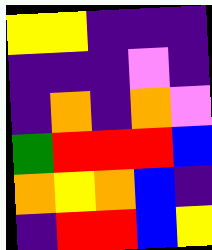[["yellow", "yellow", "indigo", "indigo", "indigo"], ["indigo", "indigo", "indigo", "violet", "indigo"], ["indigo", "orange", "indigo", "orange", "violet"], ["green", "red", "red", "red", "blue"], ["orange", "yellow", "orange", "blue", "indigo"], ["indigo", "red", "red", "blue", "yellow"]]